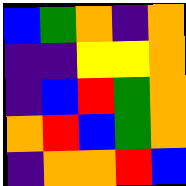[["blue", "green", "orange", "indigo", "orange"], ["indigo", "indigo", "yellow", "yellow", "orange"], ["indigo", "blue", "red", "green", "orange"], ["orange", "red", "blue", "green", "orange"], ["indigo", "orange", "orange", "red", "blue"]]